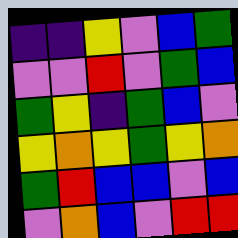[["indigo", "indigo", "yellow", "violet", "blue", "green"], ["violet", "violet", "red", "violet", "green", "blue"], ["green", "yellow", "indigo", "green", "blue", "violet"], ["yellow", "orange", "yellow", "green", "yellow", "orange"], ["green", "red", "blue", "blue", "violet", "blue"], ["violet", "orange", "blue", "violet", "red", "red"]]